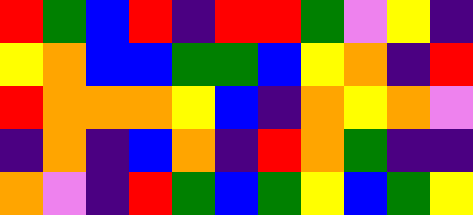[["red", "green", "blue", "red", "indigo", "red", "red", "green", "violet", "yellow", "indigo"], ["yellow", "orange", "blue", "blue", "green", "green", "blue", "yellow", "orange", "indigo", "red"], ["red", "orange", "orange", "orange", "yellow", "blue", "indigo", "orange", "yellow", "orange", "violet"], ["indigo", "orange", "indigo", "blue", "orange", "indigo", "red", "orange", "green", "indigo", "indigo"], ["orange", "violet", "indigo", "red", "green", "blue", "green", "yellow", "blue", "green", "yellow"]]